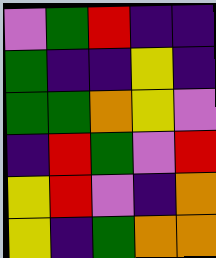[["violet", "green", "red", "indigo", "indigo"], ["green", "indigo", "indigo", "yellow", "indigo"], ["green", "green", "orange", "yellow", "violet"], ["indigo", "red", "green", "violet", "red"], ["yellow", "red", "violet", "indigo", "orange"], ["yellow", "indigo", "green", "orange", "orange"]]